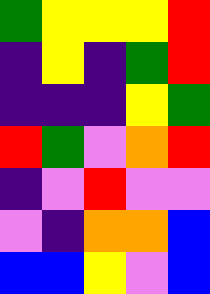[["green", "yellow", "yellow", "yellow", "red"], ["indigo", "yellow", "indigo", "green", "red"], ["indigo", "indigo", "indigo", "yellow", "green"], ["red", "green", "violet", "orange", "red"], ["indigo", "violet", "red", "violet", "violet"], ["violet", "indigo", "orange", "orange", "blue"], ["blue", "blue", "yellow", "violet", "blue"]]